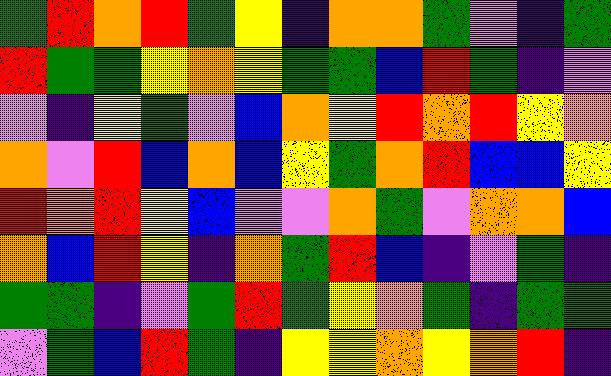[["green", "red", "orange", "red", "green", "yellow", "indigo", "orange", "orange", "green", "violet", "indigo", "green"], ["red", "green", "green", "yellow", "orange", "yellow", "green", "green", "blue", "red", "green", "indigo", "violet"], ["violet", "indigo", "yellow", "green", "violet", "blue", "orange", "yellow", "red", "orange", "red", "yellow", "orange"], ["orange", "violet", "red", "blue", "orange", "blue", "yellow", "green", "orange", "red", "blue", "blue", "yellow"], ["red", "orange", "red", "yellow", "blue", "violet", "violet", "orange", "green", "violet", "orange", "orange", "blue"], ["orange", "blue", "red", "yellow", "indigo", "orange", "green", "red", "blue", "indigo", "violet", "green", "indigo"], ["green", "green", "indigo", "violet", "green", "red", "green", "yellow", "orange", "green", "indigo", "green", "green"], ["violet", "green", "blue", "red", "green", "indigo", "yellow", "yellow", "orange", "yellow", "orange", "red", "indigo"]]